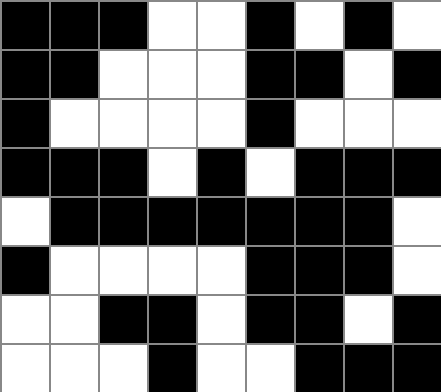[["black", "black", "black", "white", "white", "black", "white", "black", "white"], ["black", "black", "white", "white", "white", "black", "black", "white", "black"], ["black", "white", "white", "white", "white", "black", "white", "white", "white"], ["black", "black", "black", "white", "black", "white", "black", "black", "black"], ["white", "black", "black", "black", "black", "black", "black", "black", "white"], ["black", "white", "white", "white", "white", "black", "black", "black", "white"], ["white", "white", "black", "black", "white", "black", "black", "white", "black"], ["white", "white", "white", "black", "white", "white", "black", "black", "black"]]